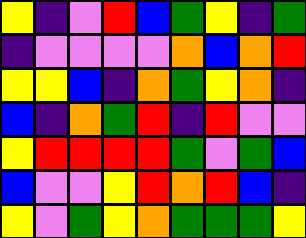[["yellow", "indigo", "violet", "red", "blue", "green", "yellow", "indigo", "green"], ["indigo", "violet", "violet", "violet", "violet", "orange", "blue", "orange", "red"], ["yellow", "yellow", "blue", "indigo", "orange", "green", "yellow", "orange", "indigo"], ["blue", "indigo", "orange", "green", "red", "indigo", "red", "violet", "violet"], ["yellow", "red", "red", "red", "red", "green", "violet", "green", "blue"], ["blue", "violet", "violet", "yellow", "red", "orange", "red", "blue", "indigo"], ["yellow", "violet", "green", "yellow", "orange", "green", "green", "green", "yellow"]]